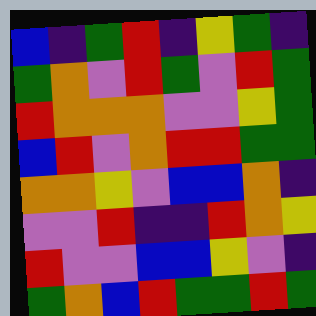[["blue", "indigo", "green", "red", "indigo", "yellow", "green", "indigo"], ["green", "orange", "violet", "red", "green", "violet", "red", "green"], ["red", "orange", "orange", "orange", "violet", "violet", "yellow", "green"], ["blue", "red", "violet", "orange", "red", "red", "green", "green"], ["orange", "orange", "yellow", "violet", "blue", "blue", "orange", "indigo"], ["violet", "violet", "red", "indigo", "indigo", "red", "orange", "yellow"], ["red", "violet", "violet", "blue", "blue", "yellow", "violet", "indigo"], ["green", "orange", "blue", "red", "green", "green", "red", "green"]]